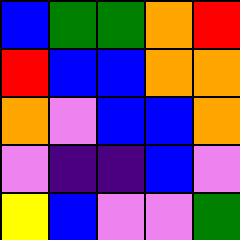[["blue", "green", "green", "orange", "red"], ["red", "blue", "blue", "orange", "orange"], ["orange", "violet", "blue", "blue", "orange"], ["violet", "indigo", "indigo", "blue", "violet"], ["yellow", "blue", "violet", "violet", "green"]]